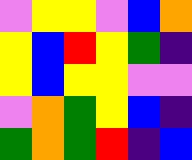[["violet", "yellow", "yellow", "violet", "blue", "orange"], ["yellow", "blue", "red", "yellow", "green", "indigo"], ["yellow", "blue", "yellow", "yellow", "violet", "violet"], ["violet", "orange", "green", "yellow", "blue", "indigo"], ["green", "orange", "green", "red", "indigo", "blue"]]